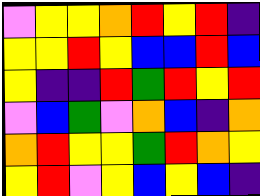[["violet", "yellow", "yellow", "orange", "red", "yellow", "red", "indigo"], ["yellow", "yellow", "red", "yellow", "blue", "blue", "red", "blue"], ["yellow", "indigo", "indigo", "red", "green", "red", "yellow", "red"], ["violet", "blue", "green", "violet", "orange", "blue", "indigo", "orange"], ["orange", "red", "yellow", "yellow", "green", "red", "orange", "yellow"], ["yellow", "red", "violet", "yellow", "blue", "yellow", "blue", "indigo"]]